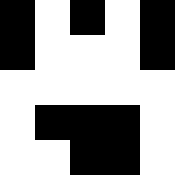[["black", "white", "black", "white", "black"], ["black", "white", "white", "white", "black"], ["white", "white", "white", "white", "white"], ["white", "black", "black", "black", "white"], ["white", "white", "black", "black", "white"]]